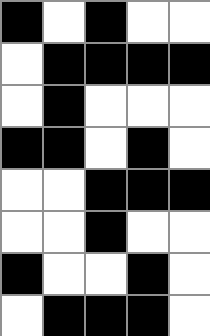[["black", "white", "black", "white", "white"], ["white", "black", "black", "black", "black"], ["white", "black", "white", "white", "white"], ["black", "black", "white", "black", "white"], ["white", "white", "black", "black", "black"], ["white", "white", "black", "white", "white"], ["black", "white", "white", "black", "white"], ["white", "black", "black", "black", "white"]]